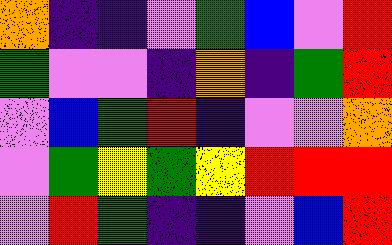[["orange", "indigo", "indigo", "violet", "green", "blue", "violet", "red"], ["green", "violet", "violet", "indigo", "orange", "indigo", "green", "red"], ["violet", "blue", "green", "red", "indigo", "violet", "violet", "orange"], ["violet", "green", "yellow", "green", "yellow", "red", "red", "red"], ["violet", "red", "green", "indigo", "indigo", "violet", "blue", "red"]]